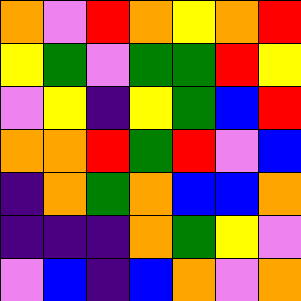[["orange", "violet", "red", "orange", "yellow", "orange", "red"], ["yellow", "green", "violet", "green", "green", "red", "yellow"], ["violet", "yellow", "indigo", "yellow", "green", "blue", "red"], ["orange", "orange", "red", "green", "red", "violet", "blue"], ["indigo", "orange", "green", "orange", "blue", "blue", "orange"], ["indigo", "indigo", "indigo", "orange", "green", "yellow", "violet"], ["violet", "blue", "indigo", "blue", "orange", "violet", "orange"]]